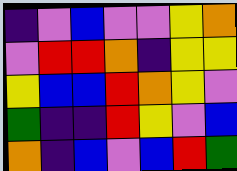[["indigo", "violet", "blue", "violet", "violet", "yellow", "orange"], ["violet", "red", "red", "orange", "indigo", "yellow", "yellow"], ["yellow", "blue", "blue", "red", "orange", "yellow", "violet"], ["green", "indigo", "indigo", "red", "yellow", "violet", "blue"], ["orange", "indigo", "blue", "violet", "blue", "red", "green"]]